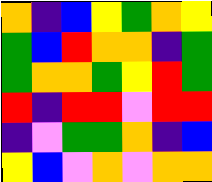[["orange", "indigo", "blue", "yellow", "green", "orange", "yellow"], ["green", "blue", "red", "orange", "orange", "indigo", "green"], ["green", "orange", "orange", "green", "yellow", "red", "green"], ["red", "indigo", "red", "red", "violet", "red", "red"], ["indigo", "violet", "green", "green", "orange", "indigo", "blue"], ["yellow", "blue", "violet", "orange", "violet", "orange", "orange"]]